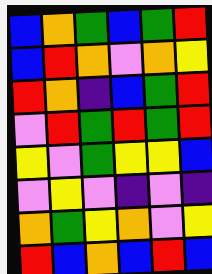[["blue", "orange", "green", "blue", "green", "red"], ["blue", "red", "orange", "violet", "orange", "yellow"], ["red", "orange", "indigo", "blue", "green", "red"], ["violet", "red", "green", "red", "green", "red"], ["yellow", "violet", "green", "yellow", "yellow", "blue"], ["violet", "yellow", "violet", "indigo", "violet", "indigo"], ["orange", "green", "yellow", "orange", "violet", "yellow"], ["red", "blue", "orange", "blue", "red", "blue"]]